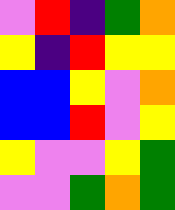[["violet", "red", "indigo", "green", "orange"], ["yellow", "indigo", "red", "yellow", "yellow"], ["blue", "blue", "yellow", "violet", "orange"], ["blue", "blue", "red", "violet", "yellow"], ["yellow", "violet", "violet", "yellow", "green"], ["violet", "violet", "green", "orange", "green"]]